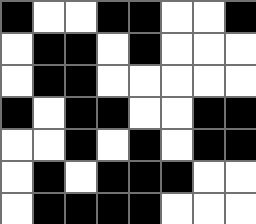[["black", "white", "white", "black", "black", "white", "white", "black"], ["white", "black", "black", "white", "black", "white", "white", "white"], ["white", "black", "black", "white", "white", "white", "white", "white"], ["black", "white", "black", "black", "white", "white", "black", "black"], ["white", "white", "black", "white", "black", "white", "black", "black"], ["white", "black", "white", "black", "black", "black", "white", "white"], ["white", "black", "black", "black", "black", "white", "white", "white"]]